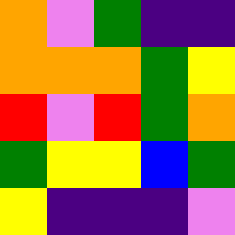[["orange", "violet", "green", "indigo", "indigo"], ["orange", "orange", "orange", "green", "yellow"], ["red", "violet", "red", "green", "orange"], ["green", "yellow", "yellow", "blue", "green"], ["yellow", "indigo", "indigo", "indigo", "violet"]]